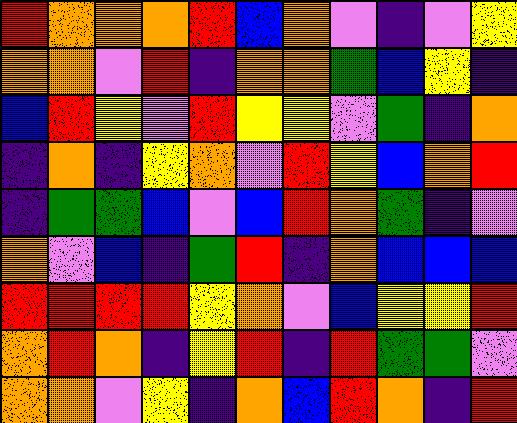[["red", "orange", "orange", "orange", "red", "blue", "orange", "violet", "indigo", "violet", "yellow"], ["orange", "orange", "violet", "red", "indigo", "orange", "orange", "green", "blue", "yellow", "indigo"], ["blue", "red", "yellow", "violet", "red", "yellow", "yellow", "violet", "green", "indigo", "orange"], ["indigo", "orange", "indigo", "yellow", "orange", "violet", "red", "yellow", "blue", "orange", "red"], ["indigo", "green", "green", "blue", "violet", "blue", "red", "orange", "green", "indigo", "violet"], ["orange", "violet", "blue", "indigo", "green", "red", "indigo", "orange", "blue", "blue", "blue"], ["red", "red", "red", "red", "yellow", "orange", "violet", "blue", "yellow", "yellow", "red"], ["orange", "red", "orange", "indigo", "yellow", "red", "indigo", "red", "green", "green", "violet"], ["orange", "orange", "violet", "yellow", "indigo", "orange", "blue", "red", "orange", "indigo", "red"]]